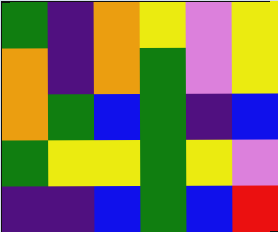[["green", "indigo", "orange", "yellow", "violet", "yellow"], ["orange", "indigo", "orange", "green", "violet", "yellow"], ["orange", "green", "blue", "green", "indigo", "blue"], ["green", "yellow", "yellow", "green", "yellow", "violet"], ["indigo", "indigo", "blue", "green", "blue", "red"]]